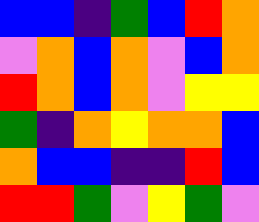[["blue", "blue", "indigo", "green", "blue", "red", "orange"], ["violet", "orange", "blue", "orange", "violet", "blue", "orange"], ["red", "orange", "blue", "orange", "violet", "yellow", "yellow"], ["green", "indigo", "orange", "yellow", "orange", "orange", "blue"], ["orange", "blue", "blue", "indigo", "indigo", "red", "blue"], ["red", "red", "green", "violet", "yellow", "green", "violet"]]